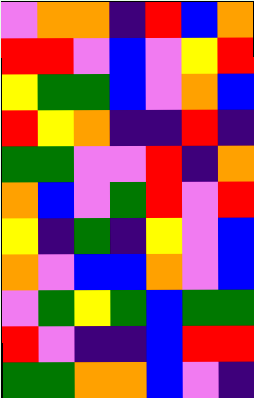[["violet", "orange", "orange", "indigo", "red", "blue", "orange"], ["red", "red", "violet", "blue", "violet", "yellow", "red"], ["yellow", "green", "green", "blue", "violet", "orange", "blue"], ["red", "yellow", "orange", "indigo", "indigo", "red", "indigo"], ["green", "green", "violet", "violet", "red", "indigo", "orange"], ["orange", "blue", "violet", "green", "red", "violet", "red"], ["yellow", "indigo", "green", "indigo", "yellow", "violet", "blue"], ["orange", "violet", "blue", "blue", "orange", "violet", "blue"], ["violet", "green", "yellow", "green", "blue", "green", "green"], ["red", "violet", "indigo", "indigo", "blue", "red", "red"], ["green", "green", "orange", "orange", "blue", "violet", "indigo"]]